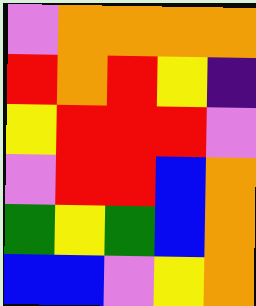[["violet", "orange", "orange", "orange", "orange"], ["red", "orange", "red", "yellow", "indigo"], ["yellow", "red", "red", "red", "violet"], ["violet", "red", "red", "blue", "orange"], ["green", "yellow", "green", "blue", "orange"], ["blue", "blue", "violet", "yellow", "orange"]]